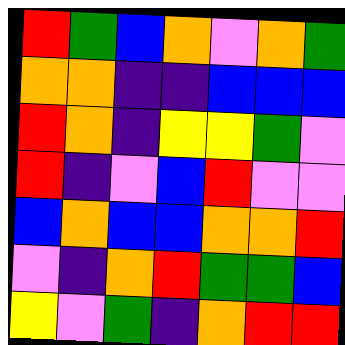[["red", "green", "blue", "orange", "violet", "orange", "green"], ["orange", "orange", "indigo", "indigo", "blue", "blue", "blue"], ["red", "orange", "indigo", "yellow", "yellow", "green", "violet"], ["red", "indigo", "violet", "blue", "red", "violet", "violet"], ["blue", "orange", "blue", "blue", "orange", "orange", "red"], ["violet", "indigo", "orange", "red", "green", "green", "blue"], ["yellow", "violet", "green", "indigo", "orange", "red", "red"]]